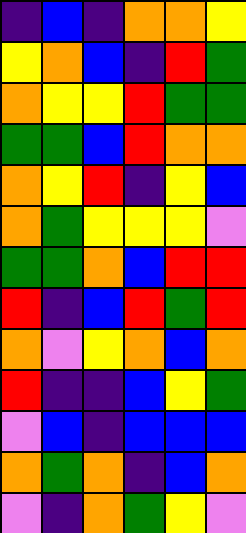[["indigo", "blue", "indigo", "orange", "orange", "yellow"], ["yellow", "orange", "blue", "indigo", "red", "green"], ["orange", "yellow", "yellow", "red", "green", "green"], ["green", "green", "blue", "red", "orange", "orange"], ["orange", "yellow", "red", "indigo", "yellow", "blue"], ["orange", "green", "yellow", "yellow", "yellow", "violet"], ["green", "green", "orange", "blue", "red", "red"], ["red", "indigo", "blue", "red", "green", "red"], ["orange", "violet", "yellow", "orange", "blue", "orange"], ["red", "indigo", "indigo", "blue", "yellow", "green"], ["violet", "blue", "indigo", "blue", "blue", "blue"], ["orange", "green", "orange", "indigo", "blue", "orange"], ["violet", "indigo", "orange", "green", "yellow", "violet"]]